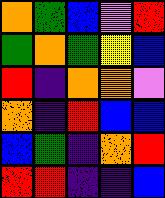[["orange", "green", "blue", "violet", "red"], ["green", "orange", "green", "yellow", "blue"], ["red", "indigo", "orange", "orange", "violet"], ["orange", "indigo", "red", "blue", "blue"], ["blue", "green", "indigo", "orange", "red"], ["red", "red", "indigo", "indigo", "blue"]]